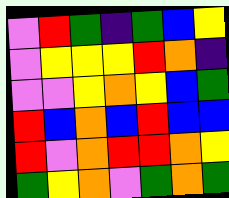[["violet", "red", "green", "indigo", "green", "blue", "yellow"], ["violet", "yellow", "yellow", "yellow", "red", "orange", "indigo"], ["violet", "violet", "yellow", "orange", "yellow", "blue", "green"], ["red", "blue", "orange", "blue", "red", "blue", "blue"], ["red", "violet", "orange", "red", "red", "orange", "yellow"], ["green", "yellow", "orange", "violet", "green", "orange", "green"]]